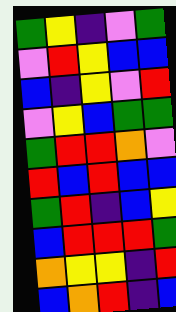[["green", "yellow", "indigo", "violet", "green"], ["violet", "red", "yellow", "blue", "blue"], ["blue", "indigo", "yellow", "violet", "red"], ["violet", "yellow", "blue", "green", "green"], ["green", "red", "red", "orange", "violet"], ["red", "blue", "red", "blue", "blue"], ["green", "red", "indigo", "blue", "yellow"], ["blue", "red", "red", "red", "green"], ["orange", "yellow", "yellow", "indigo", "red"], ["blue", "orange", "red", "indigo", "blue"]]